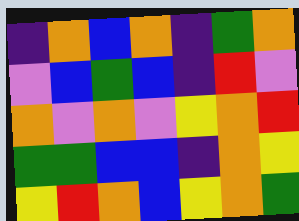[["indigo", "orange", "blue", "orange", "indigo", "green", "orange"], ["violet", "blue", "green", "blue", "indigo", "red", "violet"], ["orange", "violet", "orange", "violet", "yellow", "orange", "red"], ["green", "green", "blue", "blue", "indigo", "orange", "yellow"], ["yellow", "red", "orange", "blue", "yellow", "orange", "green"]]